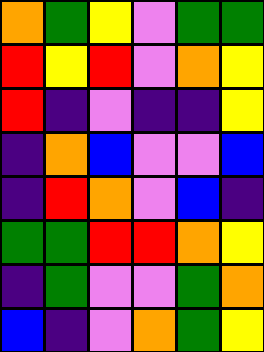[["orange", "green", "yellow", "violet", "green", "green"], ["red", "yellow", "red", "violet", "orange", "yellow"], ["red", "indigo", "violet", "indigo", "indigo", "yellow"], ["indigo", "orange", "blue", "violet", "violet", "blue"], ["indigo", "red", "orange", "violet", "blue", "indigo"], ["green", "green", "red", "red", "orange", "yellow"], ["indigo", "green", "violet", "violet", "green", "orange"], ["blue", "indigo", "violet", "orange", "green", "yellow"]]